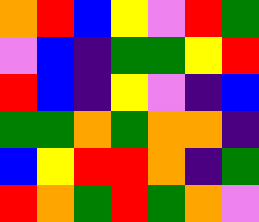[["orange", "red", "blue", "yellow", "violet", "red", "green"], ["violet", "blue", "indigo", "green", "green", "yellow", "red"], ["red", "blue", "indigo", "yellow", "violet", "indigo", "blue"], ["green", "green", "orange", "green", "orange", "orange", "indigo"], ["blue", "yellow", "red", "red", "orange", "indigo", "green"], ["red", "orange", "green", "red", "green", "orange", "violet"]]